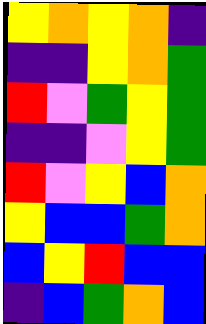[["yellow", "orange", "yellow", "orange", "indigo"], ["indigo", "indigo", "yellow", "orange", "green"], ["red", "violet", "green", "yellow", "green"], ["indigo", "indigo", "violet", "yellow", "green"], ["red", "violet", "yellow", "blue", "orange"], ["yellow", "blue", "blue", "green", "orange"], ["blue", "yellow", "red", "blue", "blue"], ["indigo", "blue", "green", "orange", "blue"]]